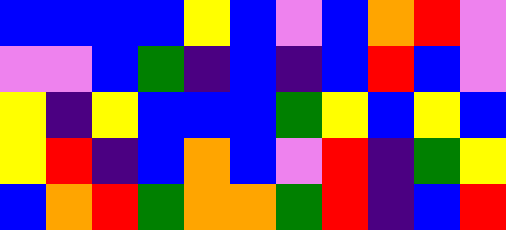[["blue", "blue", "blue", "blue", "yellow", "blue", "violet", "blue", "orange", "red", "violet"], ["violet", "violet", "blue", "green", "indigo", "blue", "indigo", "blue", "red", "blue", "violet"], ["yellow", "indigo", "yellow", "blue", "blue", "blue", "green", "yellow", "blue", "yellow", "blue"], ["yellow", "red", "indigo", "blue", "orange", "blue", "violet", "red", "indigo", "green", "yellow"], ["blue", "orange", "red", "green", "orange", "orange", "green", "red", "indigo", "blue", "red"]]